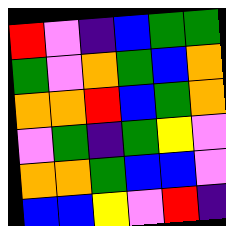[["red", "violet", "indigo", "blue", "green", "green"], ["green", "violet", "orange", "green", "blue", "orange"], ["orange", "orange", "red", "blue", "green", "orange"], ["violet", "green", "indigo", "green", "yellow", "violet"], ["orange", "orange", "green", "blue", "blue", "violet"], ["blue", "blue", "yellow", "violet", "red", "indigo"]]